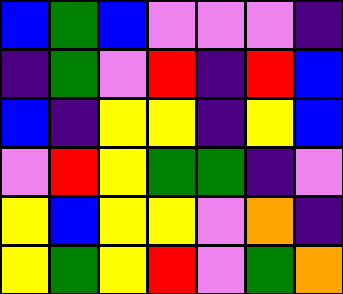[["blue", "green", "blue", "violet", "violet", "violet", "indigo"], ["indigo", "green", "violet", "red", "indigo", "red", "blue"], ["blue", "indigo", "yellow", "yellow", "indigo", "yellow", "blue"], ["violet", "red", "yellow", "green", "green", "indigo", "violet"], ["yellow", "blue", "yellow", "yellow", "violet", "orange", "indigo"], ["yellow", "green", "yellow", "red", "violet", "green", "orange"]]